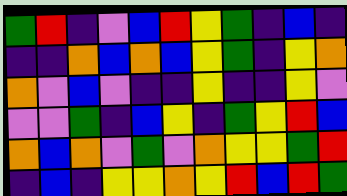[["green", "red", "indigo", "violet", "blue", "red", "yellow", "green", "indigo", "blue", "indigo"], ["indigo", "indigo", "orange", "blue", "orange", "blue", "yellow", "green", "indigo", "yellow", "orange"], ["orange", "violet", "blue", "violet", "indigo", "indigo", "yellow", "indigo", "indigo", "yellow", "violet"], ["violet", "violet", "green", "indigo", "blue", "yellow", "indigo", "green", "yellow", "red", "blue"], ["orange", "blue", "orange", "violet", "green", "violet", "orange", "yellow", "yellow", "green", "red"], ["indigo", "blue", "indigo", "yellow", "yellow", "orange", "yellow", "red", "blue", "red", "green"]]